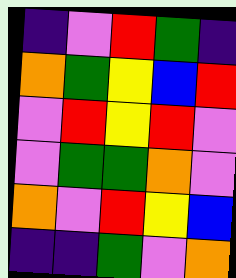[["indigo", "violet", "red", "green", "indigo"], ["orange", "green", "yellow", "blue", "red"], ["violet", "red", "yellow", "red", "violet"], ["violet", "green", "green", "orange", "violet"], ["orange", "violet", "red", "yellow", "blue"], ["indigo", "indigo", "green", "violet", "orange"]]